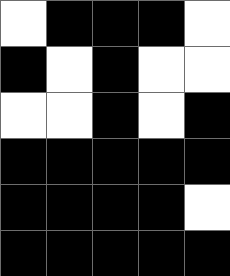[["white", "black", "black", "black", "white"], ["black", "white", "black", "white", "white"], ["white", "white", "black", "white", "black"], ["black", "black", "black", "black", "black"], ["black", "black", "black", "black", "white"], ["black", "black", "black", "black", "black"]]